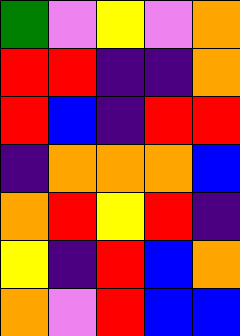[["green", "violet", "yellow", "violet", "orange"], ["red", "red", "indigo", "indigo", "orange"], ["red", "blue", "indigo", "red", "red"], ["indigo", "orange", "orange", "orange", "blue"], ["orange", "red", "yellow", "red", "indigo"], ["yellow", "indigo", "red", "blue", "orange"], ["orange", "violet", "red", "blue", "blue"]]